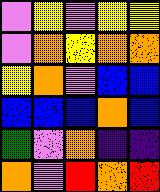[["violet", "yellow", "violet", "yellow", "yellow"], ["violet", "orange", "yellow", "orange", "orange"], ["yellow", "orange", "violet", "blue", "blue"], ["blue", "blue", "blue", "orange", "blue"], ["green", "violet", "orange", "indigo", "indigo"], ["orange", "violet", "red", "orange", "red"]]